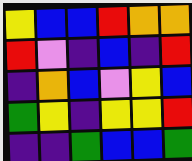[["yellow", "blue", "blue", "red", "orange", "orange"], ["red", "violet", "indigo", "blue", "indigo", "red"], ["indigo", "orange", "blue", "violet", "yellow", "blue"], ["green", "yellow", "indigo", "yellow", "yellow", "red"], ["indigo", "indigo", "green", "blue", "blue", "green"]]